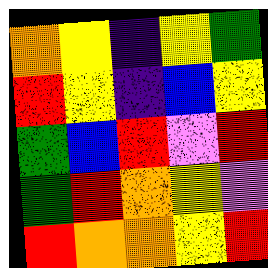[["orange", "yellow", "indigo", "yellow", "green"], ["red", "yellow", "indigo", "blue", "yellow"], ["green", "blue", "red", "violet", "red"], ["green", "red", "orange", "yellow", "violet"], ["red", "orange", "orange", "yellow", "red"]]